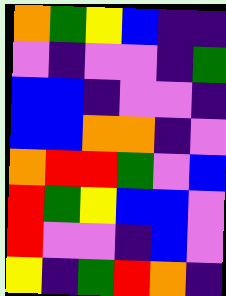[["orange", "green", "yellow", "blue", "indigo", "indigo"], ["violet", "indigo", "violet", "violet", "indigo", "green"], ["blue", "blue", "indigo", "violet", "violet", "indigo"], ["blue", "blue", "orange", "orange", "indigo", "violet"], ["orange", "red", "red", "green", "violet", "blue"], ["red", "green", "yellow", "blue", "blue", "violet"], ["red", "violet", "violet", "indigo", "blue", "violet"], ["yellow", "indigo", "green", "red", "orange", "indigo"]]